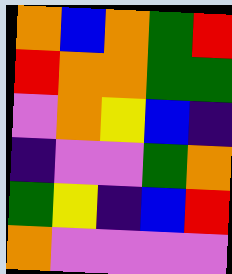[["orange", "blue", "orange", "green", "red"], ["red", "orange", "orange", "green", "green"], ["violet", "orange", "yellow", "blue", "indigo"], ["indigo", "violet", "violet", "green", "orange"], ["green", "yellow", "indigo", "blue", "red"], ["orange", "violet", "violet", "violet", "violet"]]